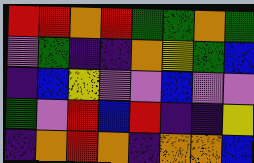[["red", "red", "orange", "red", "green", "green", "orange", "green"], ["violet", "green", "indigo", "indigo", "orange", "yellow", "green", "blue"], ["indigo", "blue", "yellow", "violet", "violet", "blue", "violet", "violet"], ["green", "violet", "red", "blue", "red", "indigo", "indigo", "yellow"], ["indigo", "orange", "red", "orange", "indigo", "orange", "orange", "blue"]]